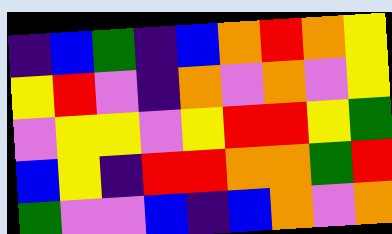[["indigo", "blue", "green", "indigo", "blue", "orange", "red", "orange", "yellow"], ["yellow", "red", "violet", "indigo", "orange", "violet", "orange", "violet", "yellow"], ["violet", "yellow", "yellow", "violet", "yellow", "red", "red", "yellow", "green"], ["blue", "yellow", "indigo", "red", "red", "orange", "orange", "green", "red"], ["green", "violet", "violet", "blue", "indigo", "blue", "orange", "violet", "orange"]]